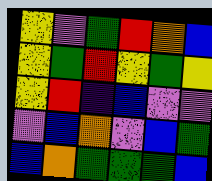[["yellow", "violet", "green", "red", "orange", "blue"], ["yellow", "green", "red", "yellow", "green", "yellow"], ["yellow", "red", "indigo", "blue", "violet", "violet"], ["violet", "blue", "orange", "violet", "blue", "green"], ["blue", "orange", "green", "green", "green", "blue"]]